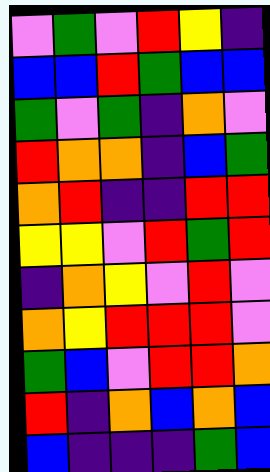[["violet", "green", "violet", "red", "yellow", "indigo"], ["blue", "blue", "red", "green", "blue", "blue"], ["green", "violet", "green", "indigo", "orange", "violet"], ["red", "orange", "orange", "indigo", "blue", "green"], ["orange", "red", "indigo", "indigo", "red", "red"], ["yellow", "yellow", "violet", "red", "green", "red"], ["indigo", "orange", "yellow", "violet", "red", "violet"], ["orange", "yellow", "red", "red", "red", "violet"], ["green", "blue", "violet", "red", "red", "orange"], ["red", "indigo", "orange", "blue", "orange", "blue"], ["blue", "indigo", "indigo", "indigo", "green", "blue"]]